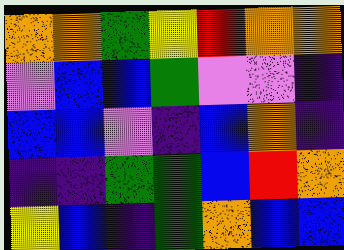[["orange", "orange", "green", "yellow", "red", "orange", "orange"], ["violet", "blue", "blue", "green", "violet", "violet", "indigo"], ["blue", "blue", "violet", "indigo", "blue", "orange", "indigo"], ["indigo", "indigo", "green", "green", "blue", "red", "orange"], ["yellow", "blue", "indigo", "green", "orange", "blue", "blue"]]